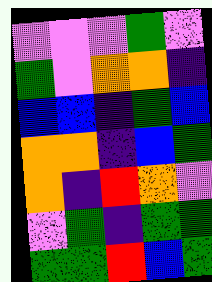[["violet", "violet", "violet", "green", "violet"], ["green", "violet", "orange", "orange", "indigo"], ["blue", "blue", "indigo", "green", "blue"], ["orange", "orange", "indigo", "blue", "green"], ["orange", "indigo", "red", "orange", "violet"], ["violet", "green", "indigo", "green", "green"], ["green", "green", "red", "blue", "green"]]